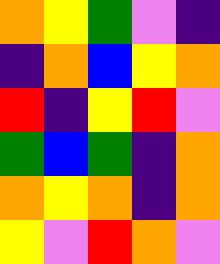[["orange", "yellow", "green", "violet", "indigo"], ["indigo", "orange", "blue", "yellow", "orange"], ["red", "indigo", "yellow", "red", "violet"], ["green", "blue", "green", "indigo", "orange"], ["orange", "yellow", "orange", "indigo", "orange"], ["yellow", "violet", "red", "orange", "violet"]]